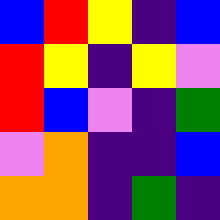[["blue", "red", "yellow", "indigo", "blue"], ["red", "yellow", "indigo", "yellow", "violet"], ["red", "blue", "violet", "indigo", "green"], ["violet", "orange", "indigo", "indigo", "blue"], ["orange", "orange", "indigo", "green", "indigo"]]